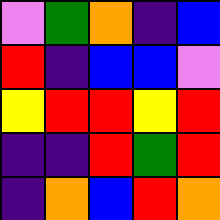[["violet", "green", "orange", "indigo", "blue"], ["red", "indigo", "blue", "blue", "violet"], ["yellow", "red", "red", "yellow", "red"], ["indigo", "indigo", "red", "green", "red"], ["indigo", "orange", "blue", "red", "orange"]]